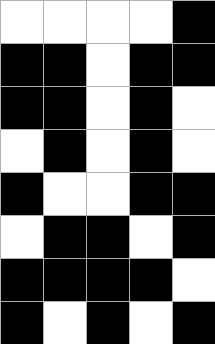[["white", "white", "white", "white", "black"], ["black", "black", "white", "black", "black"], ["black", "black", "white", "black", "white"], ["white", "black", "white", "black", "white"], ["black", "white", "white", "black", "black"], ["white", "black", "black", "white", "black"], ["black", "black", "black", "black", "white"], ["black", "white", "black", "white", "black"]]